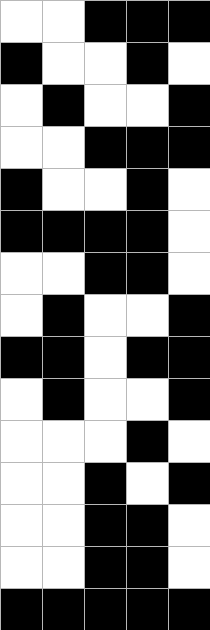[["white", "white", "black", "black", "black"], ["black", "white", "white", "black", "white"], ["white", "black", "white", "white", "black"], ["white", "white", "black", "black", "black"], ["black", "white", "white", "black", "white"], ["black", "black", "black", "black", "white"], ["white", "white", "black", "black", "white"], ["white", "black", "white", "white", "black"], ["black", "black", "white", "black", "black"], ["white", "black", "white", "white", "black"], ["white", "white", "white", "black", "white"], ["white", "white", "black", "white", "black"], ["white", "white", "black", "black", "white"], ["white", "white", "black", "black", "white"], ["black", "black", "black", "black", "black"]]